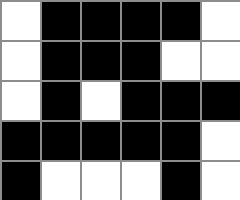[["white", "black", "black", "black", "black", "white"], ["white", "black", "black", "black", "white", "white"], ["white", "black", "white", "black", "black", "black"], ["black", "black", "black", "black", "black", "white"], ["black", "white", "white", "white", "black", "white"]]